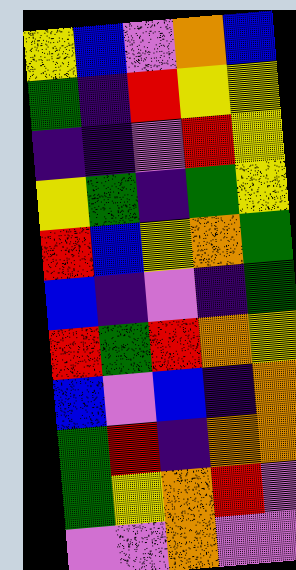[["yellow", "blue", "violet", "orange", "blue"], ["green", "indigo", "red", "yellow", "yellow"], ["indigo", "indigo", "violet", "red", "yellow"], ["yellow", "green", "indigo", "green", "yellow"], ["red", "blue", "yellow", "orange", "green"], ["blue", "indigo", "violet", "indigo", "green"], ["red", "green", "red", "orange", "yellow"], ["blue", "violet", "blue", "indigo", "orange"], ["green", "red", "indigo", "orange", "orange"], ["green", "yellow", "orange", "red", "violet"], ["violet", "violet", "orange", "violet", "violet"]]